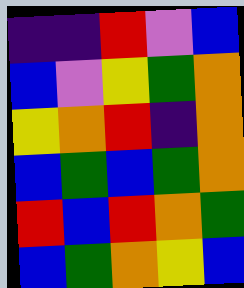[["indigo", "indigo", "red", "violet", "blue"], ["blue", "violet", "yellow", "green", "orange"], ["yellow", "orange", "red", "indigo", "orange"], ["blue", "green", "blue", "green", "orange"], ["red", "blue", "red", "orange", "green"], ["blue", "green", "orange", "yellow", "blue"]]